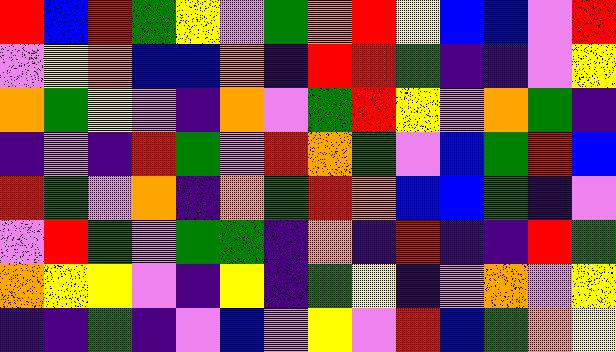[["red", "blue", "red", "green", "yellow", "violet", "green", "orange", "red", "yellow", "blue", "blue", "violet", "red"], ["violet", "yellow", "orange", "blue", "blue", "orange", "indigo", "red", "red", "green", "indigo", "indigo", "violet", "yellow"], ["orange", "green", "yellow", "violet", "indigo", "orange", "violet", "green", "red", "yellow", "violet", "orange", "green", "indigo"], ["indigo", "violet", "indigo", "red", "green", "violet", "red", "orange", "green", "violet", "blue", "green", "red", "blue"], ["red", "green", "violet", "orange", "indigo", "orange", "green", "red", "orange", "blue", "blue", "green", "indigo", "violet"], ["violet", "red", "green", "violet", "green", "green", "indigo", "orange", "indigo", "red", "indigo", "indigo", "red", "green"], ["orange", "yellow", "yellow", "violet", "indigo", "yellow", "indigo", "green", "yellow", "indigo", "violet", "orange", "violet", "yellow"], ["indigo", "indigo", "green", "indigo", "violet", "blue", "violet", "yellow", "violet", "red", "blue", "green", "orange", "yellow"]]